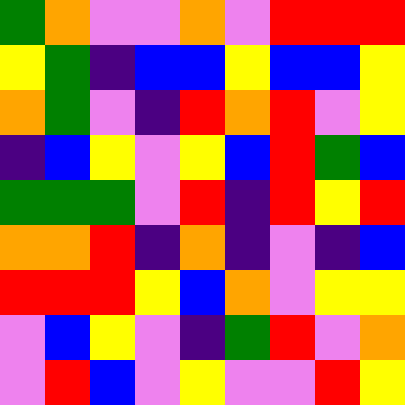[["green", "orange", "violet", "violet", "orange", "violet", "red", "red", "red"], ["yellow", "green", "indigo", "blue", "blue", "yellow", "blue", "blue", "yellow"], ["orange", "green", "violet", "indigo", "red", "orange", "red", "violet", "yellow"], ["indigo", "blue", "yellow", "violet", "yellow", "blue", "red", "green", "blue"], ["green", "green", "green", "violet", "red", "indigo", "red", "yellow", "red"], ["orange", "orange", "red", "indigo", "orange", "indigo", "violet", "indigo", "blue"], ["red", "red", "red", "yellow", "blue", "orange", "violet", "yellow", "yellow"], ["violet", "blue", "yellow", "violet", "indigo", "green", "red", "violet", "orange"], ["violet", "red", "blue", "violet", "yellow", "violet", "violet", "red", "yellow"]]